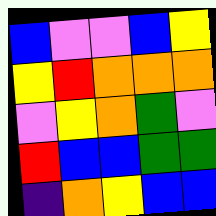[["blue", "violet", "violet", "blue", "yellow"], ["yellow", "red", "orange", "orange", "orange"], ["violet", "yellow", "orange", "green", "violet"], ["red", "blue", "blue", "green", "green"], ["indigo", "orange", "yellow", "blue", "blue"]]